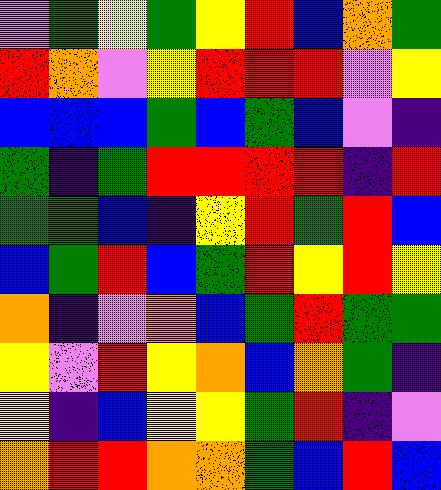[["violet", "green", "yellow", "green", "yellow", "red", "blue", "orange", "green"], ["red", "orange", "violet", "yellow", "red", "red", "red", "violet", "yellow"], ["blue", "blue", "blue", "green", "blue", "green", "blue", "violet", "indigo"], ["green", "indigo", "green", "red", "red", "red", "red", "indigo", "red"], ["green", "green", "blue", "indigo", "yellow", "red", "green", "red", "blue"], ["blue", "green", "red", "blue", "green", "red", "yellow", "red", "yellow"], ["orange", "indigo", "violet", "orange", "blue", "green", "red", "green", "green"], ["yellow", "violet", "red", "yellow", "orange", "blue", "orange", "green", "indigo"], ["yellow", "indigo", "blue", "yellow", "yellow", "green", "red", "indigo", "violet"], ["orange", "red", "red", "orange", "orange", "green", "blue", "red", "blue"]]